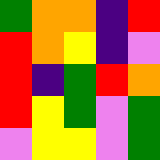[["green", "orange", "orange", "indigo", "red"], ["red", "orange", "yellow", "indigo", "violet"], ["red", "indigo", "green", "red", "orange"], ["red", "yellow", "green", "violet", "green"], ["violet", "yellow", "yellow", "violet", "green"]]